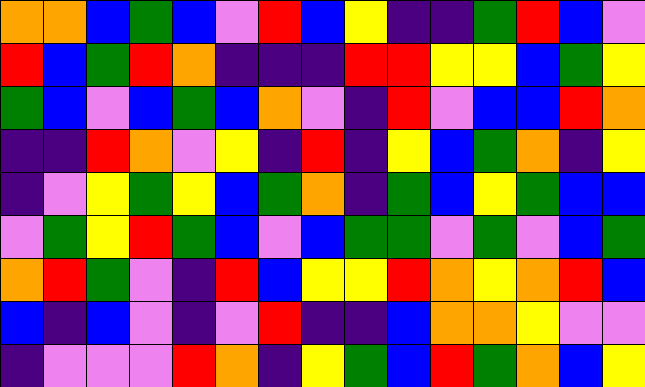[["orange", "orange", "blue", "green", "blue", "violet", "red", "blue", "yellow", "indigo", "indigo", "green", "red", "blue", "violet"], ["red", "blue", "green", "red", "orange", "indigo", "indigo", "indigo", "red", "red", "yellow", "yellow", "blue", "green", "yellow"], ["green", "blue", "violet", "blue", "green", "blue", "orange", "violet", "indigo", "red", "violet", "blue", "blue", "red", "orange"], ["indigo", "indigo", "red", "orange", "violet", "yellow", "indigo", "red", "indigo", "yellow", "blue", "green", "orange", "indigo", "yellow"], ["indigo", "violet", "yellow", "green", "yellow", "blue", "green", "orange", "indigo", "green", "blue", "yellow", "green", "blue", "blue"], ["violet", "green", "yellow", "red", "green", "blue", "violet", "blue", "green", "green", "violet", "green", "violet", "blue", "green"], ["orange", "red", "green", "violet", "indigo", "red", "blue", "yellow", "yellow", "red", "orange", "yellow", "orange", "red", "blue"], ["blue", "indigo", "blue", "violet", "indigo", "violet", "red", "indigo", "indigo", "blue", "orange", "orange", "yellow", "violet", "violet"], ["indigo", "violet", "violet", "violet", "red", "orange", "indigo", "yellow", "green", "blue", "red", "green", "orange", "blue", "yellow"]]